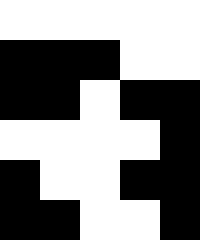[["white", "white", "white", "white", "white"], ["black", "black", "black", "white", "white"], ["black", "black", "white", "black", "black"], ["white", "white", "white", "white", "black"], ["black", "white", "white", "black", "black"], ["black", "black", "white", "white", "black"]]